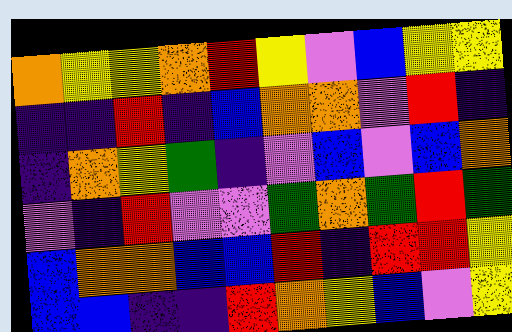[["orange", "yellow", "yellow", "orange", "red", "yellow", "violet", "blue", "yellow", "yellow"], ["indigo", "indigo", "red", "indigo", "blue", "orange", "orange", "violet", "red", "indigo"], ["indigo", "orange", "yellow", "green", "indigo", "violet", "blue", "violet", "blue", "orange"], ["violet", "indigo", "red", "violet", "violet", "green", "orange", "green", "red", "green"], ["blue", "orange", "orange", "blue", "blue", "red", "indigo", "red", "red", "yellow"], ["blue", "blue", "indigo", "indigo", "red", "orange", "yellow", "blue", "violet", "yellow"]]